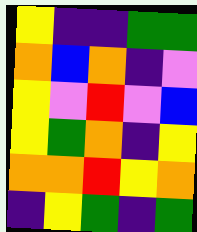[["yellow", "indigo", "indigo", "green", "green"], ["orange", "blue", "orange", "indigo", "violet"], ["yellow", "violet", "red", "violet", "blue"], ["yellow", "green", "orange", "indigo", "yellow"], ["orange", "orange", "red", "yellow", "orange"], ["indigo", "yellow", "green", "indigo", "green"]]